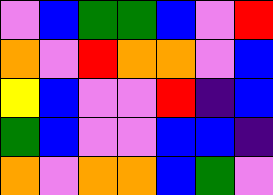[["violet", "blue", "green", "green", "blue", "violet", "red"], ["orange", "violet", "red", "orange", "orange", "violet", "blue"], ["yellow", "blue", "violet", "violet", "red", "indigo", "blue"], ["green", "blue", "violet", "violet", "blue", "blue", "indigo"], ["orange", "violet", "orange", "orange", "blue", "green", "violet"]]